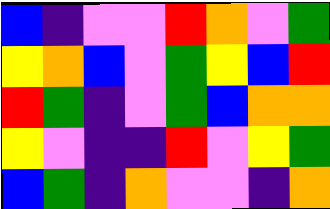[["blue", "indigo", "violet", "violet", "red", "orange", "violet", "green"], ["yellow", "orange", "blue", "violet", "green", "yellow", "blue", "red"], ["red", "green", "indigo", "violet", "green", "blue", "orange", "orange"], ["yellow", "violet", "indigo", "indigo", "red", "violet", "yellow", "green"], ["blue", "green", "indigo", "orange", "violet", "violet", "indigo", "orange"]]